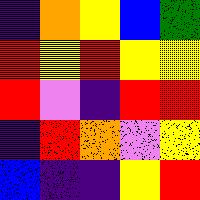[["indigo", "orange", "yellow", "blue", "green"], ["red", "yellow", "red", "yellow", "yellow"], ["red", "violet", "indigo", "red", "red"], ["indigo", "red", "orange", "violet", "yellow"], ["blue", "indigo", "indigo", "yellow", "red"]]